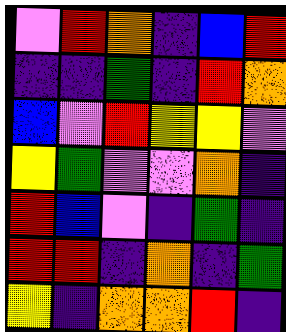[["violet", "red", "orange", "indigo", "blue", "red"], ["indigo", "indigo", "green", "indigo", "red", "orange"], ["blue", "violet", "red", "yellow", "yellow", "violet"], ["yellow", "green", "violet", "violet", "orange", "indigo"], ["red", "blue", "violet", "indigo", "green", "indigo"], ["red", "red", "indigo", "orange", "indigo", "green"], ["yellow", "indigo", "orange", "orange", "red", "indigo"]]